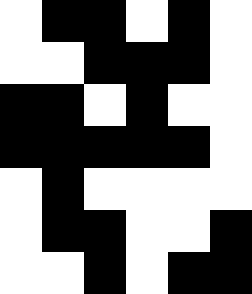[["white", "black", "black", "white", "black", "white"], ["white", "white", "black", "black", "black", "white"], ["black", "black", "white", "black", "white", "white"], ["black", "black", "black", "black", "black", "white"], ["white", "black", "white", "white", "white", "white"], ["white", "black", "black", "white", "white", "black"], ["white", "white", "black", "white", "black", "black"]]